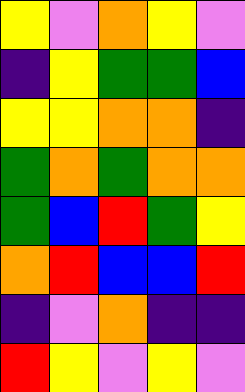[["yellow", "violet", "orange", "yellow", "violet"], ["indigo", "yellow", "green", "green", "blue"], ["yellow", "yellow", "orange", "orange", "indigo"], ["green", "orange", "green", "orange", "orange"], ["green", "blue", "red", "green", "yellow"], ["orange", "red", "blue", "blue", "red"], ["indigo", "violet", "orange", "indigo", "indigo"], ["red", "yellow", "violet", "yellow", "violet"]]